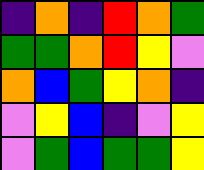[["indigo", "orange", "indigo", "red", "orange", "green"], ["green", "green", "orange", "red", "yellow", "violet"], ["orange", "blue", "green", "yellow", "orange", "indigo"], ["violet", "yellow", "blue", "indigo", "violet", "yellow"], ["violet", "green", "blue", "green", "green", "yellow"]]